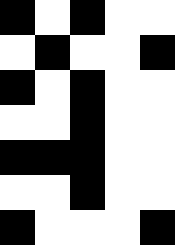[["black", "white", "black", "white", "white"], ["white", "black", "white", "white", "black"], ["black", "white", "black", "white", "white"], ["white", "white", "black", "white", "white"], ["black", "black", "black", "white", "white"], ["white", "white", "black", "white", "white"], ["black", "white", "white", "white", "black"]]